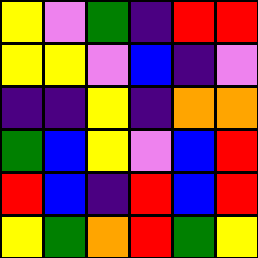[["yellow", "violet", "green", "indigo", "red", "red"], ["yellow", "yellow", "violet", "blue", "indigo", "violet"], ["indigo", "indigo", "yellow", "indigo", "orange", "orange"], ["green", "blue", "yellow", "violet", "blue", "red"], ["red", "blue", "indigo", "red", "blue", "red"], ["yellow", "green", "orange", "red", "green", "yellow"]]